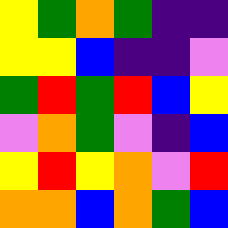[["yellow", "green", "orange", "green", "indigo", "indigo"], ["yellow", "yellow", "blue", "indigo", "indigo", "violet"], ["green", "red", "green", "red", "blue", "yellow"], ["violet", "orange", "green", "violet", "indigo", "blue"], ["yellow", "red", "yellow", "orange", "violet", "red"], ["orange", "orange", "blue", "orange", "green", "blue"]]